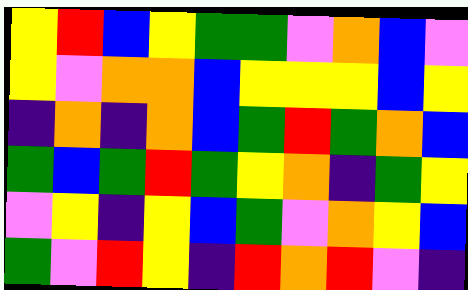[["yellow", "red", "blue", "yellow", "green", "green", "violet", "orange", "blue", "violet"], ["yellow", "violet", "orange", "orange", "blue", "yellow", "yellow", "yellow", "blue", "yellow"], ["indigo", "orange", "indigo", "orange", "blue", "green", "red", "green", "orange", "blue"], ["green", "blue", "green", "red", "green", "yellow", "orange", "indigo", "green", "yellow"], ["violet", "yellow", "indigo", "yellow", "blue", "green", "violet", "orange", "yellow", "blue"], ["green", "violet", "red", "yellow", "indigo", "red", "orange", "red", "violet", "indigo"]]